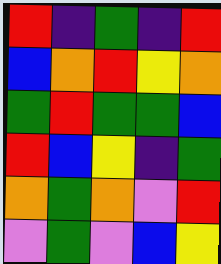[["red", "indigo", "green", "indigo", "red"], ["blue", "orange", "red", "yellow", "orange"], ["green", "red", "green", "green", "blue"], ["red", "blue", "yellow", "indigo", "green"], ["orange", "green", "orange", "violet", "red"], ["violet", "green", "violet", "blue", "yellow"]]